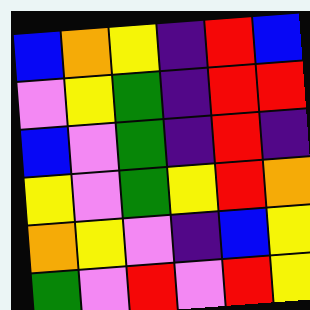[["blue", "orange", "yellow", "indigo", "red", "blue"], ["violet", "yellow", "green", "indigo", "red", "red"], ["blue", "violet", "green", "indigo", "red", "indigo"], ["yellow", "violet", "green", "yellow", "red", "orange"], ["orange", "yellow", "violet", "indigo", "blue", "yellow"], ["green", "violet", "red", "violet", "red", "yellow"]]